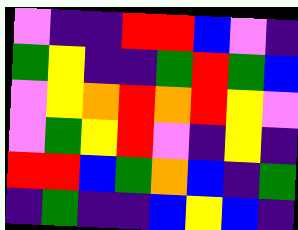[["violet", "indigo", "indigo", "red", "red", "blue", "violet", "indigo"], ["green", "yellow", "indigo", "indigo", "green", "red", "green", "blue"], ["violet", "yellow", "orange", "red", "orange", "red", "yellow", "violet"], ["violet", "green", "yellow", "red", "violet", "indigo", "yellow", "indigo"], ["red", "red", "blue", "green", "orange", "blue", "indigo", "green"], ["indigo", "green", "indigo", "indigo", "blue", "yellow", "blue", "indigo"]]